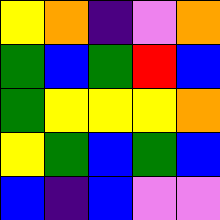[["yellow", "orange", "indigo", "violet", "orange"], ["green", "blue", "green", "red", "blue"], ["green", "yellow", "yellow", "yellow", "orange"], ["yellow", "green", "blue", "green", "blue"], ["blue", "indigo", "blue", "violet", "violet"]]